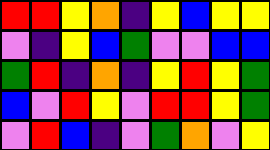[["red", "red", "yellow", "orange", "indigo", "yellow", "blue", "yellow", "yellow"], ["violet", "indigo", "yellow", "blue", "green", "violet", "violet", "blue", "blue"], ["green", "red", "indigo", "orange", "indigo", "yellow", "red", "yellow", "green"], ["blue", "violet", "red", "yellow", "violet", "red", "red", "yellow", "green"], ["violet", "red", "blue", "indigo", "violet", "green", "orange", "violet", "yellow"]]